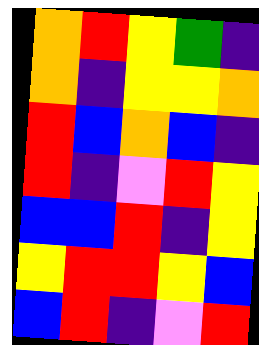[["orange", "red", "yellow", "green", "indigo"], ["orange", "indigo", "yellow", "yellow", "orange"], ["red", "blue", "orange", "blue", "indigo"], ["red", "indigo", "violet", "red", "yellow"], ["blue", "blue", "red", "indigo", "yellow"], ["yellow", "red", "red", "yellow", "blue"], ["blue", "red", "indigo", "violet", "red"]]